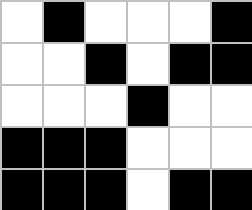[["white", "black", "white", "white", "white", "black"], ["white", "white", "black", "white", "black", "black"], ["white", "white", "white", "black", "white", "white"], ["black", "black", "black", "white", "white", "white"], ["black", "black", "black", "white", "black", "black"]]